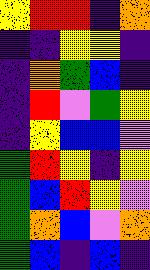[["yellow", "red", "red", "indigo", "orange"], ["indigo", "indigo", "yellow", "yellow", "indigo"], ["indigo", "orange", "green", "blue", "indigo"], ["indigo", "red", "violet", "green", "yellow"], ["indigo", "yellow", "blue", "blue", "violet"], ["green", "red", "yellow", "indigo", "yellow"], ["green", "blue", "red", "yellow", "violet"], ["green", "orange", "blue", "violet", "orange"], ["green", "blue", "indigo", "blue", "indigo"]]